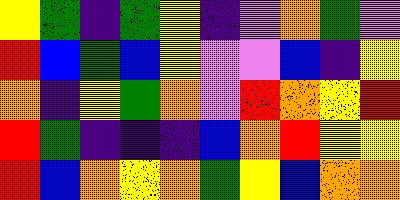[["yellow", "green", "indigo", "green", "yellow", "indigo", "violet", "orange", "green", "violet"], ["red", "blue", "green", "blue", "yellow", "violet", "violet", "blue", "indigo", "yellow"], ["orange", "indigo", "yellow", "green", "orange", "violet", "red", "orange", "yellow", "red"], ["red", "green", "indigo", "indigo", "indigo", "blue", "orange", "red", "yellow", "yellow"], ["red", "blue", "orange", "yellow", "orange", "green", "yellow", "blue", "orange", "orange"]]